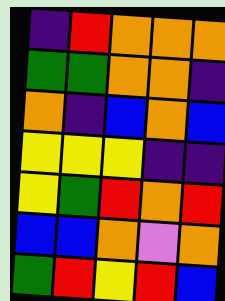[["indigo", "red", "orange", "orange", "orange"], ["green", "green", "orange", "orange", "indigo"], ["orange", "indigo", "blue", "orange", "blue"], ["yellow", "yellow", "yellow", "indigo", "indigo"], ["yellow", "green", "red", "orange", "red"], ["blue", "blue", "orange", "violet", "orange"], ["green", "red", "yellow", "red", "blue"]]